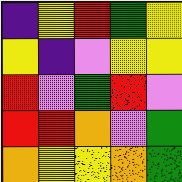[["indigo", "yellow", "red", "green", "yellow"], ["yellow", "indigo", "violet", "yellow", "yellow"], ["red", "violet", "green", "red", "violet"], ["red", "red", "orange", "violet", "green"], ["orange", "yellow", "yellow", "orange", "green"]]